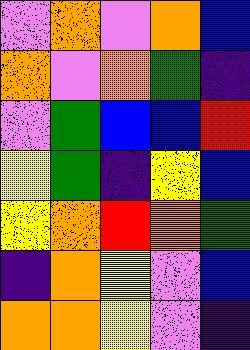[["violet", "orange", "violet", "orange", "blue"], ["orange", "violet", "orange", "green", "indigo"], ["violet", "green", "blue", "blue", "red"], ["yellow", "green", "indigo", "yellow", "blue"], ["yellow", "orange", "red", "orange", "green"], ["indigo", "orange", "yellow", "violet", "blue"], ["orange", "orange", "yellow", "violet", "indigo"]]